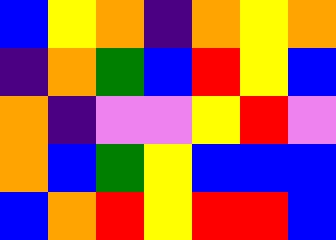[["blue", "yellow", "orange", "indigo", "orange", "yellow", "orange"], ["indigo", "orange", "green", "blue", "red", "yellow", "blue"], ["orange", "indigo", "violet", "violet", "yellow", "red", "violet"], ["orange", "blue", "green", "yellow", "blue", "blue", "blue"], ["blue", "orange", "red", "yellow", "red", "red", "blue"]]